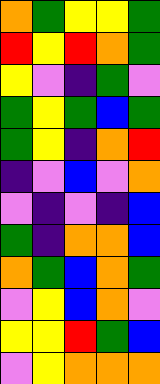[["orange", "green", "yellow", "yellow", "green"], ["red", "yellow", "red", "orange", "green"], ["yellow", "violet", "indigo", "green", "violet"], ["green", "yellow", "green", "blue", "green"], ["green", "yellow", "indigo", "orange", "red"], ["indigo", "violet", "blue", "violet", "orange"], ["violet", "indigo", "violet", "indigo", "blue"], ["green", "indigo", "orange", "orange", "blue"], ["orange", "green", "blue", "orange", "green"], ["violet", "yellow", "blue", "orange", "violet"], ["yellow", "yellow", "red", "green", "blue"], ["violet", "yellow", "orange", "orange", "orange"]]